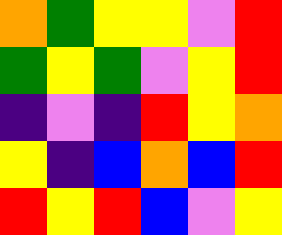[["orange", "green", "yellow", "yellow", "violet", "red"], ["green", "yellow", "green", "violet", "yellow", "red"], ["indigo", "violet", "indigo", "red", "yellow", "orange"], ["yellow", "indigo", "blue", "orange", "blue", "red"], ["red", "yellow", "red", "blue", "violet", "yellow"]]